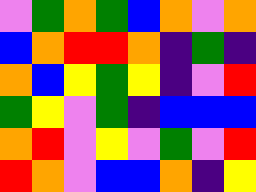[["violet", "green", "orange", "green", "blue", "orange", "violet", "orange"], ["blue", "orange", "red", "red", "orange", "indigo", "green", "indigo"], ["orange", "blue", "yellow", "green", "yellow", "indigo", "violet", "red"], ["green", "yellow", "violet", "green", "indigo", "blue", "blue", "blue"], ["orange", "red", "violet", "yellow", "violet", "green", "violet", "red"], ["red", "orange", "violet", "blue", "blue", "orange", "indigo", "yellow"]]